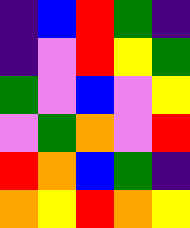[["indigo", "blue", "red", "green", "indigo"], ["indigo", "violet", "red", "yellow", "green"], ["green", "violet", "blue", "violet", "yellow"], ["violet", "green", "orange", "violet", "red"], ["red", "orange", "blue", "green", "indigo"], ["orange", "yellow", "red", "orange", "yellow"]]